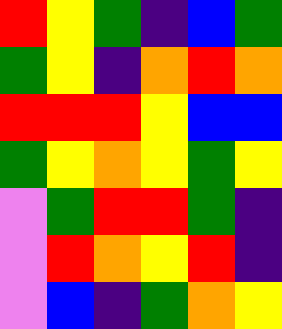[["red", "yellow", "green", "indigo", "blue", "green"], ["green", "yellow", "indigo", "orange", "red", "orange"], ["red", "red", "red", "yellow", "blue", "blue"], ["green", "yellow", "orange", "yellow", "green", "yellow"], ["violet", "green", "red", "red", "green", "indigo"], ["violet", "red", "orange", "yellow", "red", "indigo"], ["violet", "blue", "indigo", "green", "orange", "yellow"]]